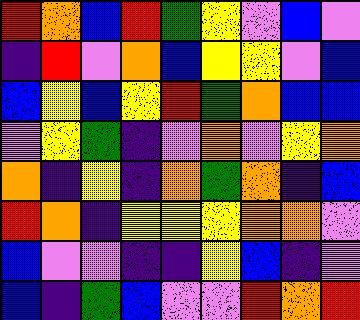[["red", "orange", "blue", "red", "green", "yellow", "violet", "blue", "violet"], ["indigo", "red", "violet", "orange", "blue", "yellow", "yellow", "violet", "blue"], ["blue", "yellow", "blue", "yellow", "red", "green", "orange", "blue", "blue"], ["violet", "yellow", "green", "indigo", "violet", "orange", "violet", "yellow", "orange"], ["orange", "indigo", "yellow", "indigo", "orange", "green", "orange", "indigo", "blue"], ["red", "orange", "indigo", "yellow", "yellow", "yellow", "orange", "orange", "violet"], ["blue", "violet", "violet", "indigo", "indigo", "yellow", "blue", "indigo", "violet"], ["blue", "indigo", "green", "blue", "violet", "violet", "red", "orange", "red"]]